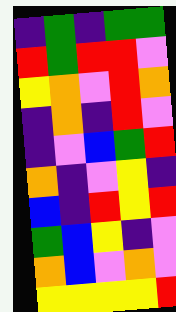[["indigo", "green", "indigo", "green", "green"], ["red", "green", "red", "red", "violet"], ["yellow", "orange", "violet", "red", "orange"], ["indigo", "orange", "indigo", "red", "violet"], ["indigo", "violet", "blue", "green", "red"], ["orange", "indigo", "violet", "yellow", "indigo"], ["blue", "indigo", "red", "yellow", "red"], ["green", "blue", "yellow", "indigo", "violet"], ["orange", "blue", "violet", "orange", "violet"], ["yellow", "yellow", "yellow", "yellow", "red"]]